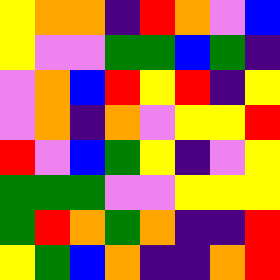[["yellow", "orange", "orange", "indigo", "red", "orange", "violet", "blue"], ["yellow", "violet", "violet", "green", "green", "blue", "green", "indigo"], ["violet", "orange", "blue", "red", "yellow", "red", "indigo", "yellow"], ["violet", "orange", "indigo", "orange", "violet", "yellow", "yellow", "red"], ["red", "violet", "blue", "green", "yellow", "indigo", "violet", "yellow"], ["green", "green", "green", "violet", "violet", "yellow", "yellow", "yellow"], ["green", "red", "orange", "green", "orange", "indigo", "indigo", "red"], ["yellow", "green", "blue", "orange", "indigo", "indigo", "orange", "red"]]